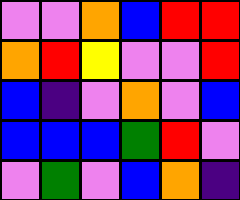[["violet", "violet", "orange", "blue", "red", "red"], ["orange", "red", "yellow", "violet", "violet", "red"], ["blue", "indigo", "violet", "orange", "violet", "blue"], ["blue", "blue", "blue", "green", "red", "violet"], ["violet", "green", "violet", "blue", "orange", "indigo"]]